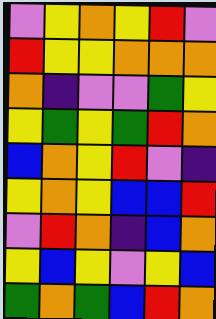[["violet", "yellow", "orange", "yellow", "red", "violet"], ["red", "yellow", "yellow", "orange", "orange", "orange"], ["orange", "indigo", "violet", "violet", "green", "yellow"], ["yellow", "green", "yellow", "green", "red", "orange"], ["blue", "orange", "yellow", "red", "violet", "indigo"], ["yellow", "orange", "yellow", "blue", "blue", "red"], ["violet", "red", "orange", "indigo", "blue", "orange"], ["yellow", "blue", "yellow", "violet", "yellow", "blue"], ["green", "orange", "green", "blue", "red", "orange"]]